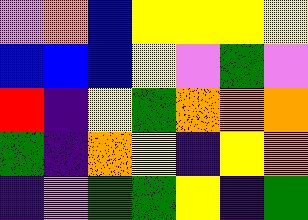[["violet", "orange", "blue", "yellow", "yellow", "yellow", "yellow"], ["blue", "blue", "blue", "yellow", "violet", "green", "violet"], ["red", "indigo", "yellow", "green", "orange", "orange", "orange"], ["green", "indigo", "orange", "yellow", "indigo", "yellow", "orange"], ["indigo", "violet", "green", "green", "yellow", "indigo", "green"]]